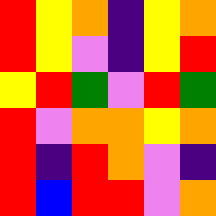[["red", "yellow", "orange", "indigo", "yellow", "orange"], ["red", "yellow", "violet", "indigo", "yellow", "red"], ["yellow", "red", "green", "violet", "red", "green"], ["red", "violet", "orange", "orange", "yellow", "orange"], ["red", "indigo", "red", "orange", "violet", "indigo"], ["red", "blue", "red", "red", "violet", "orange"]]